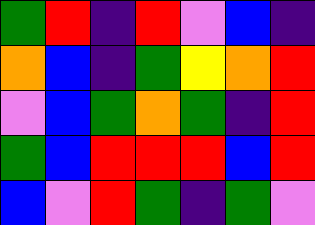[["green", "red", "indigo", "red", "violet", "blue", "indigo"], ["orange", "blue", "indigo", "green", "yellow", "orange", "red"], ["violet", "blue", "green", "orange", "green", "indigo", "red"], ["green", "blue", "red", "red", "red", "blue", "red"], ["blue", "violet", "red", "green", "indigo", "green", "violet"]]